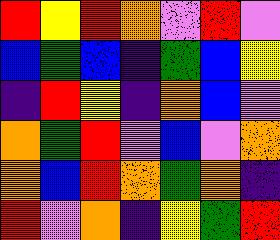[["red", "yellow", "red", "orange", "violet", "red", "violet"], ["blue", "green", "blue", "indigo", "green", "blue", "yellow"], ["indigo", "red", "yellow", "indigo", "orange", "blue", "violet"], ["orange", "green", "red", "violet", "blue", "violet", "orange"], ["orange", "blue", "red", "orange", "green", "orange", "indigo"], ["red", "violet", "orange", "indigo", "yellow", "green", "red"]]